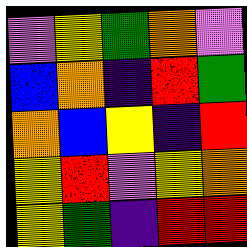[["violet", "yellow", "green", "orange", "violet"], ["blue", "orange", "indigo", "red", "green"], ["orange", "blue", "yellow", "indigo", "red"], ["yellow", "red", "violet", "yellow", "orange"], ["yellow", "green", "indigo", "red", "red"]]